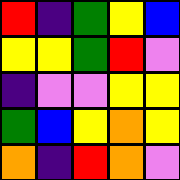[["red", "indigo", "green", "yellow", "blue"], ["yellow", "yellow", "green", "red", "violet"], ["indigo", "violet", "violet", "yellow", "yellow"], ["green", "blue", "yellow", "orange", "yellow"], ["orange", "indigo", "red", "orange", "violet"]]